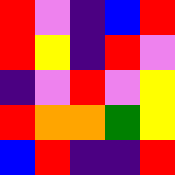[["red", "violet", "indigo", "blue", "red"], ["red", "yellow", "indigo", "red", "violet"], ["indigo", "violet", "red", "violet", "yellow"], ["red", "orange", "orange", "green", "yellow"], ["blue", "red", "indigo", "indigo", "red"]]